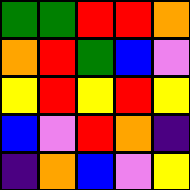[["green", "green", "red", "red", "orange"], ["orange", "red", "green", "blue", "violet"], ["yellow", "red", "yellow", "red", "yellow"], ["blue", "violet", "red", "orange", "indigo"], ["indigo", "orange", "blue", "violet", "yellow"]]